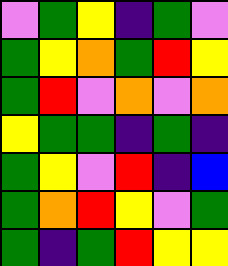[["violet", "green", "yellow", "indigo", "green", "violet"], ["green", "yellow", "orange", "green", "red", "yellow"], ["green", "red", "violet", "orange", "violet", "orange"], ["yellow", "green", "green", "indigo", "green", "indigo"], ["green", "yellow", "violet", "red", "indigo", "blue"], ["green", "orange", "red", "yellow", "violet", "green"], ["green", "indigo", "green", "red", "yellow", "yellow"]]